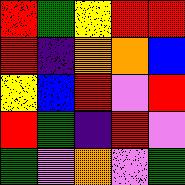[["red", "green", "yellow", "red", "red"], ["red", "indigo", "orange", "orange", "blue"], ["yellow", "blue", "red", "violet", "red"], ["red", "green", "indigo", "red", "violet"], ["green", "violet", "orange", "violet", "green"]]